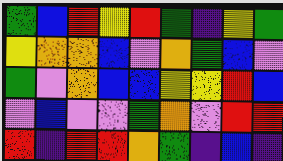[["green", "blue", "red", "yellow", "red", "green", "indigo", "yellow", "green"], ["yellow", "orange", "orange", "blue", "violet", "orange", "green", "blue", "violet"], ["green", "violet", "orange", "blue", "blue", "yellow", "yellow", "red", "blue"], ["violet", "blue", "violet", "violet", "green", "orange", "violet", "red", "red"], ["red", "indigo", "red", "red", "orange", "green", "indigo", "blue", "indigo"]]